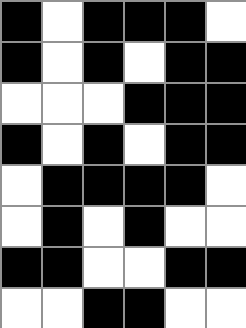[["black", "white", "black", "black", "black", "white"], ["black", "white", "black", "white", "black", "black"], ["white", "white", "white", "black", "black", "black"], ["black", "white", "black", "white", "black", "black"], ["white", "black", "black", "black", "black", "white"], ["white", "black", "white", "black", "white", "white"], ["black", "black", "white", "white", "black", "black"], ["white", "white", "black", "black", "white", "white"]]